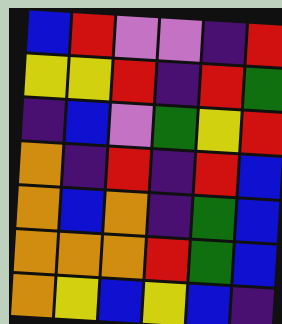[["blue", "red", "violet", "violet", "indigo", "red"], ["yellow", "yellow", "red", "indigo", "red", "green"], ["indigo", "blue", "violet", "green", "yellow", "red"], ["orange", "indigo", "red", "indigo", "red", "blue"], ["orange", "blue", "orange", "indigo", "green", "blue"], ["orange", "orange", "orange", "red", "green", "blue"], ["orange", "yellow", "blue", "yellow", "blue", "indigo"]]